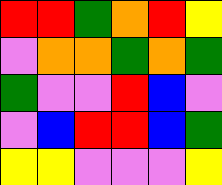[["red", "red", "green", "orange", "red", "yellow"], ["violet", "orange", "orange", "green", "orange", "green"], ["green", "violet", "violet", "red", "blue", "violet"], ["violet", "blue", "red", "red", "blue", "green"], ["yellow", "yellow", "violet", "violet", "violet", "yellow"]]